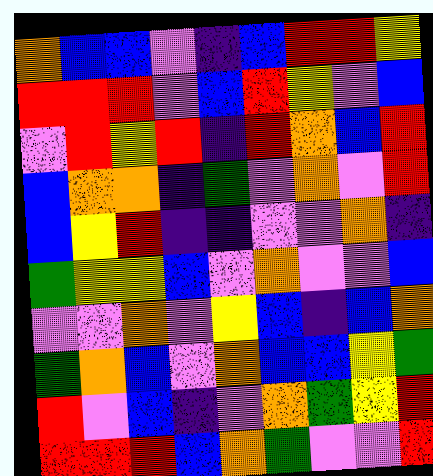[["orange", "blue", "blue", "violet", "indigo", "blue", "red", "red", "yellow"], ["red", "red", "red", "violet", "blue", "red", "yellow", "violet", "blue"], ["violet", "red", "yellow", "red", "indigo", "red", "orange", "blue", "red"], ["blue", "orange", "orange", "indigo", "green", "violet", "orange", "violet", "red"], ["blue", "yellow", "red", "indigo", "indigo", "violet", "violet", "orange", "indigo"], ["green", "yellow", "yellow", "blue", "violet", "orange", "violet", "violet", "blue"], ["violet", "violet", "orange", "violet", "yellow", "blue", "indigo", "blue", "orange"], ["green", "orange", "blue", "violet", "orange", "blue", "blue", "yellow", "green"], ["red", "violet", "blue", "indigo", "violet", "orange", "green", "yellow", "red"], ["red", "red", "red", "blue", "orange", "green", "violet", "violet", "red"]]